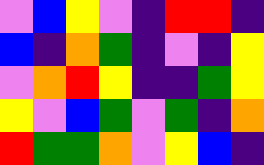[["violet", "blue", "yellow", "violet", "indigo", "red", "red", "indigo"], ["blue", "indigo", "orange", "green", "indigo", "violet", "indigo", "yellow"], ["violet", "orange", "red", "yellow", "indigo", "indigo", "green", "yellow"], ["yellow", "violet", "blue", "green", "violet", "green", "indigo", "orange"], ["red", "green", "green", "orange", "violet", "yellow", "blue", "indigo"]]